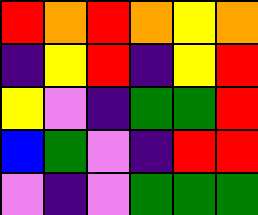[["red", "orange", "red", "orange", "yellow", "orange"], ["indigo", "yellow", "red", "indigo", "yellow", "red"], ["yellow", "violet", "indigo", "green", "green", "red"], ["blue", "green", "violet", "indigo", "red", "red"], ["violet", "indigo", "violet", "green", "green", "green"]]